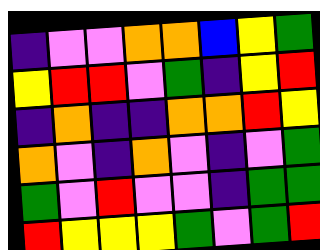[["indigo", "violet", "violet", "orange", "orange", "blue", "yellow", "green"], ["yellow", "red", "red", "violet", "green", "indigo", "yellow", "red"], ["indigo", "orange", "indigo", "indigo", "orange", "orange", "red", "yellow"], ["orange", "violet", "indigo", "orange", "violet", "indigo", "violet", "green"], ["green", "violet", "red", "violet", "violet", "indigo", "green", "green"], ["red", "yellow", "yellow", "yellow", "green", "violet", "green", "red"]]